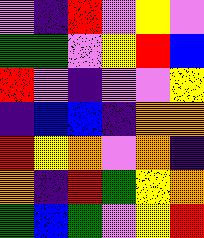[["violet", "indigo", "red", "violet", "yellow", "violet"], ["green", "green", "violet", "yellow", "red", "blue"], ["red", "violet", "indigo", "violet", "violet", "yellow"], ["indigo", "blue", "blue", "indigo", "orange", "orange"], ["red", "yellow", "orange", "violet", "orange", "indigo"], ["orange", "indigo", "red", "green", "yellow", "orange"], ["green", "blue", "green", "violet", "yellow", "red"]]